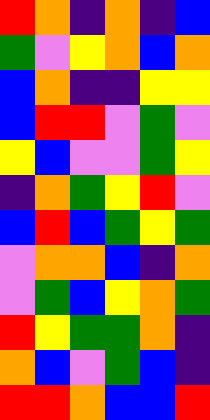[["red", "orange", "indigo", "orange", "indigo", "blue"], ["green", "violet", "yellow", "orange", "blue", "orange"], ["blue", "orange", "indigo", "indigo", "yellow", "yellow"], ["blue", "red", "red", "violet", "green", "violet"], ["yellow", "blue", "violet", "violet", "green", "yellow"], ["indigo", "orange", "green", "yellow", "red", "violet"], ["blue", "red", "blue", "green", "yellow", "green"], ["violet", "orange", "orange", "blue", "indigo", "orange"], ["violet", "green", "blue", "yellow", "orange", "green"], ["red", "yellow", "green", "green", "orange", "indigo"], ["orange", "blue", "violet", "green", "blue", "indigo"], ["red", "red", "orange", "blue", "blue", "red"]]